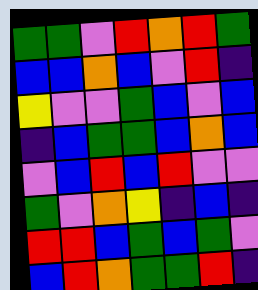[["green", "green", "violet", "red", "orange", "red", "green"], ["blue", "blue", "orange", "blue", "violet", "red", "indigo"], ["yellow", "violet", "violet", "green", "blue", "violet", "blue"], ["indigo", "blue", "green", "green", "blue", "orange", "blue"], ["violet", "blue", "red", "blue", "red", "violet", "violet"], ["green", "violet", "orange", "yellow", "indigo", "blue", "indigo"], ["red", "red", "blue", "green", "blue", "green", "violet"], ["blue", "red", "orange", "green", "green", "red", "indigo"]]